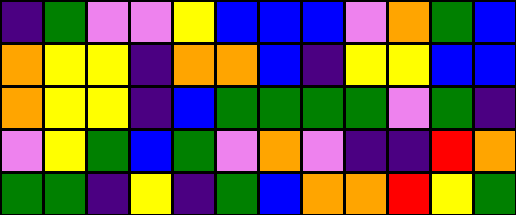[["indigo", "green", "violet", "violet", "yellow", "blue", "blue", "blue", "violet", "orange", "green", "blue"], ["orange", "yellow", "yellow", "indigo", "orange", "orange", "blue", "indigo", "yellow", "yellow", "blue", "blue"], ["orange", "yellow", "yellow", "indigo", "blue", "green", "green", "green", "green", "violet", "green", "indigo"], ["violet", "yellow", "green", "blue", "green", "violet", "orange", "violet", "indigo", "indigo", "red", "orange"], ["green", "green", "indigo", "yellow", "indigo", "green", "blue", "orange", "orange", "red", "yellow", "green"]]